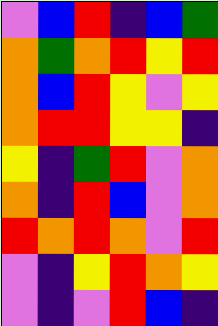[["violet", "blue", "red", "indigo", "blue", "green"], ["orange", "green", "orange", "red", "yellow", "red"], ["orange", "blue", "red", "yellow", "violet", "yellow"], ["orange", "red", "red", "yellow", "yellow", "indigo"], ["yellow", "indigo", "green", "red", "violet", "orange"], ["orange", "indigo", "red", "blue", "violet", "orange"], ["red", "orange", "red", "orange", "violet", "red"], ["violet", "indigo", "yellow", "red", "orange", "yellow"], ["violet", "indigo", "violet", "red", "blue", "indigo"]]